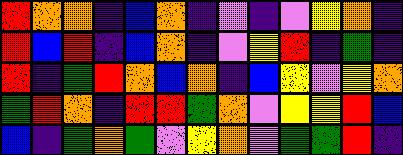[["red", "orange", "orange", "indigo", "blue", "orange", "indigo", "violet", "indigo", "violet", "yellow", "orange", "indigo"], ["red", "blue", "red", "indigo", "blue", "orange", "indigo", "violet", "yellow", "red", "indigo", "green", "indigo"], ["red", "indigo", "green", "red", "orange", "blue", "orange", "indigo", "blue", "yellow", "violet", "yellow", "orange"], ["green", "red", "orange", "indigo", "red", "red", "green", "orange", "violet", "yellow", "yellow", "red", "blue"], ["blue", "indigo", "green", "orange", "green", "violet", "yellow", "orange", "violet", "green", "green", "red", "indigo"]]